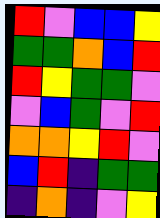[["red", "violet", "blue", "blue", "yellow"], ["green", "green", "orange", "blue", "red"], ["red", "yellow", "green", "green", "violet"], ["violet", "blue", "green", "violet", "red"], ["orange", "orange", "yellow", "red", "violet"], ["blue", "red", "indigo", "green", "green"], ["indigo", "orange", "indigo", "violet", "yellow"]]